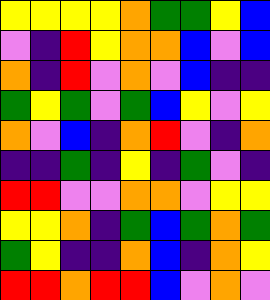[["yellow", "yellow", "yellow", "yellow", "orange", "green", "green", "yellow", "blue"], ["violet", "indigo", "red", "yellow", "orange", "orange", "blue", "violet", "blue"], ["orange", "indigo", "red", "violet", "orange", "violet", "blue", "indigo", "indigo"], ["green", "yellow", "green", "violet", "green", "blue", "yellow", "violet", "yellow"], ["orange", "violet", "blue", "indigo", "orange", "red", "violet", "indigo", "orange"], ["indigo", "indigo", "green", "indigo", "yellow", "indigo", "green", "violet", "indigo"], ["red", "red", "violet", "violet", "orange", "orange", "violet", "yellow", "yellow"], ["yellow", "yellow", "orange", "indigo", "green", "blue", "green", "orange", "green"], ["green", "yellow", "indigo", "indigo", "orange", "blue", "indigo", "orange", "yellow"], ["red", "red", "orange", "red", "red", "blue", "violet", "orange", "violet"]]